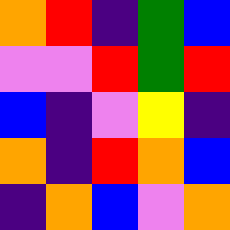[["orange", "red", "indigo", "green", "blue"], ["violet", "violet", "red", "green", "red"], ["blue", "indigo", "violet", "yellow", "indigo"], ["orange", "indigo", "red", "orange", "blue"], ["indigo", "orange", "blue", "violet", "orange"]]